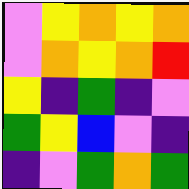[["violet", "yellow", "orange", "yellow", "orange"], ["violet", "orange", "yellow", "orange", "red"], ["yellow", "indigo", "green", "indigo", "violet"], ["green", "yellow", "blue", "violet", "indigo"], ["indigo", "violet", "green", "orange", "green"]]